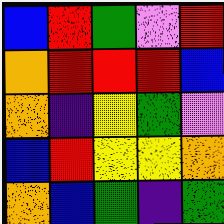[["blue", "red", "green", "violet", "red"], ["orange", "red", "red", "red", "blue"], ["orange", "indigo", "yellow", "green", "violet"], ["blue", "red", "yellow", "yellow", "orange"], ["orange", "blue", "green", "indigo", "green"]]